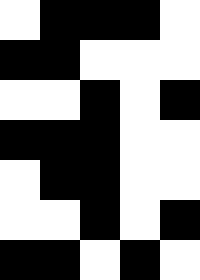[["white", "black", "black", "black", "white"], ["black", "black", "white", "white", "white"], ["white", "white", "black", "white", "black"], ["black", "black", "black", "white", "white"], ["white", "black", "black", "white", "white"], ["white", "white", "black", "white", "black"], ["black", "black", "white", "black", "white"]]